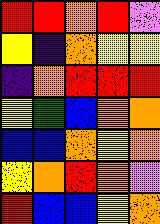[["red", "red", "orange", "red", "violet"], ["yellow", "indigo", "orange", "yellow", "yellow"], ["indigo", "orange", "red", "red", "red"], ["yellow", "green", "blue", "orange", "orange"], ["blue", "blue", "orange", "yellow", "orange"], ["yellow", "orange", "red", "orange", "violet"], ["red", "blue", "blue", "yellow", "orange"]]